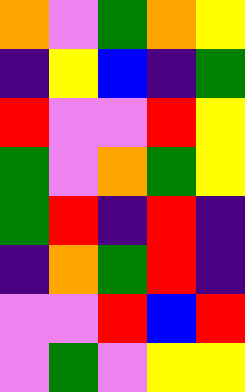[["orange", "violet", "green", "orange", "yellow"], ["indigo", "yellow", "blue", "indigo", "green"], ["red", "violet", "violet", "red", "yellow"], ["green", "violet", "orange", "green", "yellow"], ["green", "red", "indigo", "red", "indigo"], ["indigo", "orange", "green", "red", "indigo"], ["violet", "violet", "red", "blue", "red"], ["violet", "green", "violet", "yellow", "yellow"]]